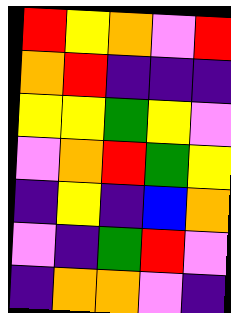[["red", "yellow", "orange", "violet", "red"], ["orange", "red", "indigo", "indigo", "indigo"], ["yellow", "yellow", "green", "yellow", "violet"], ["violet", "orange", "red", "green", "yellow"], ["indigo", "yellow", "indigo", "blue", "orange"], ["violet", "indigo", "green", "red", "violet"], ["indigo", "orange", "orange", "violet", "indigo"]]